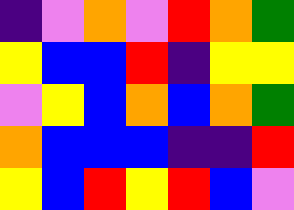[["indigo", "violet", "orange", "violet", "red", "orange", "green"], ["yellow", "blue", "blue", "red", "indigo", "yellow", "yellow"], ["violet", "yellow", "blue", "orange", "blue", "orange", "green"], ["orange", "blue", "blue", "blue", "indigo", "indigo", "red"], ["yellow", "blue", "red", "yellow", "red", "blue", "violet"]]